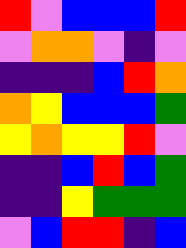[["red", "violet", "blue", "blue", "blue", "red"], ["violet", "orange", "orange", "violet", "indigo", "violet"], ["indigo", "indigo", "indigo", "blue", "red", "orange"], ["orange", "yellow", "blue", "blue", "blue", "green"], ["yellow", "orange", "yellow", "yellow", "red", "violet"], ["indigo", "indigo", "blue", "red", "blue", "green"], ["indigo", "indigo", "yellow", "green", "green", "green"], ["violet", "blue", "red", "red", "indigo", "blue"]]